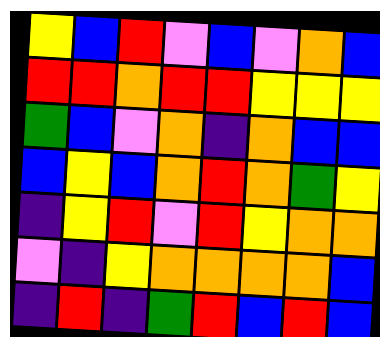[["yellow", "blue", "red", "violet", "blue", "violet", "orange", "blue"], ["red", "red", "orange", "red", "red", "yellow", "yellow", "yellow"], ["green", "blue", "violet", "orange", "indigo", "orange", "blue", "blue"], ["blue", "yellow", "blue", "orange", "red", "orange", "green", "yellow"], ["indigo", "yellow", "red", "violet", "red", "yellow", "orange", "orange"], ["violet", "indigo", "yellow", "orange", "orange", "orange", "orange", "blue"], ["indigo", "red", "indigo", "green", "red", "blue", "red", "blue"]]